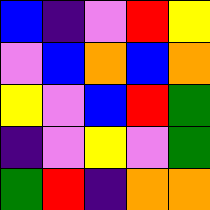[["blue", "indigo", "violet", "red", "yellow"], ["violet", "blue", "orange", "blue", "orange"], ["yellow", "violet", "blue", "red", "green"], ["indigo", "violet", "yellow", "violet", "green"], ["green", "red", "indigo", "orange", "orange"]]